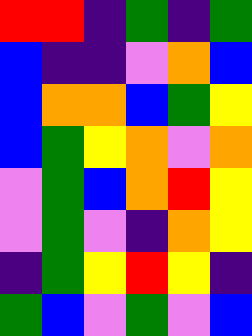[["red", "red", "indigo", "green", "indigo", "green"], ["blue", "indigo", "indigo", "violet", "orange", "blue"], ["blue", "orange", "orange", "blue", "green", "yellow"], ["blue", "green", "yellow", "orange", "violet", "orange"], ["violet", "green", "blue", "orange", "red", "yellow"], ["violet", "green", "violet", "indigo", "orange", "yellow"], ["indigo", "green", "yellow", "red", "yellow", "indigo"], ["green", "blue", "violet", "green", "violet", "blue"]]